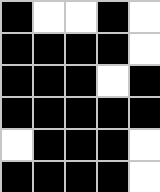[["black", "white", "white", "black", "white"], ["black", "black", "black", "black", "white"], ["black", "black", "black", "white", "black"], ["black", "black", "black", "black", "black"], ["white", "black", "black", "black", "white"], ["black", "black", "black", "black", "white"]]